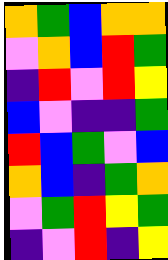[["orange", "green", "blue", "orange", "orange"], ["violet", "orange", "blue", "red", "green"], ["indigo", "red", "violet", "red", "yellow"], ["blue", "violet", "indigo", "indigo", "green"], ["red", "blue", "green", "violet", "blue"], ["orange", "blue", "indigo", "green", "orange"], ["violet", "green", "red", "yellow", "green"], ["indigo", "violet", "red", "indigo", "yellow"]]